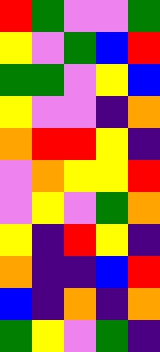[["red", "green", "violet", "violet", "green"], ["yellow", "violet", "green", "blue", "red"], ["green", "green", "violet", "yellow", "blue"], ["yellow", "violet", "violet", "indigo", "orange"], ["orange", "red", "red", "yellow", "indigo"], ["violet", "orange", "yellow", "yellow", "red"], ["violet", "yellow", "violet", "green", "orange"], ["yellow", "indigo", "red", "yellow", "indigo"], ["orange", "indigo", "indigo", "blue", "red"], ["blue", "indigo", "orange", "indigo", "orange"], ["green", "yellow", "violet", "green", "indigo"]]